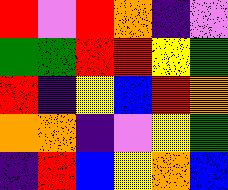[["red", "violet", "red", "orange", "indigo", "violet"], ["green", "green", "red", "red", "yellow", "green"], ["red", "indigo", "yellow", "blue", "red", "orange"], ["orange", "orange", "indigo", "violet", "yellow", "green"], ["indigo", "red", "blue", "yellow", "orange", "blue"]]